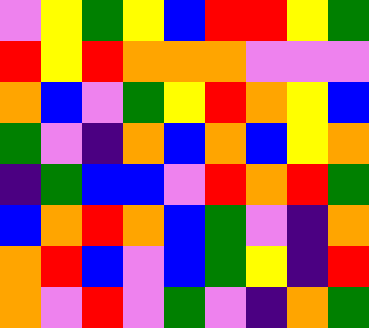[["violet", "yellow", "green", "yellow", "blue", "red", "red", "yellow", "green"], ["red", "yellow", "red", "orange", "orange", "orange", "violet", "violet", "violet"], ["orange", "blue", "violet", "green", "yellow", "red", "orange", "yellow", "blue"], ["green", "violet", "indigo", "orange", "blue", "orange", "blue", "yellow", "orange"], ["indigo", "green", "blue", "blue", "violet", "red", "orange", "red", "green"], ["blue", "orange", "red", "orange", "blue", "green", "violet", "indigo", "orange"], ["orange", "red", "blue", "violet", "blue", "green", "yellow", "indigo", "red"], ["orange", "violet", "red", "violet", "green", "violet", "indigo", "orange", "green"]]